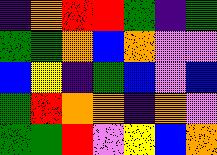[["indigo", "orange", "red", "red", "green", "indigo", "green"], ["green", "green", "orange", "blue", "orange", "violet", "violet"], ["blue", "yellow", "indigo", "green", "blue", "violet", "blue"], ["green", "red", "orange", "orange", "indigo", "orange", "violet"], ["green", "green", "red", "violet", "yellow", "blue", "orange"]]